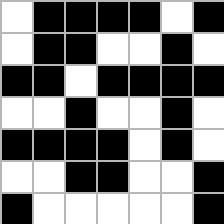[["white", "black", "black", "black", "black", "white", "black"], ["white", "black", "black", "white", "white", "black", "white"], ["black", "black", "white", "black", "black", "black", "black"], ["white", "white", "black", "white", "white", "black", "white"], ["black", "black", "black", "black", "white", "black", "white"], ["white", "white", "black", "black", "white", "white", "black"], ["black", "white", "white", "white", "white", "white", "black"]]